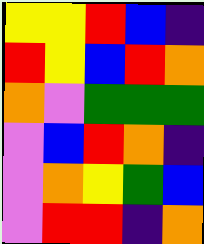[["yellow", "yellow", "red", "blue", "indigo"], ["red", "yellow", "blue", "red", "orange"], ["orange", "violet", "green", "green", "green"], ["violet", "blue", "red", "orange", "indigo"], ["violet", "orange", "yellow", "green", "blue"], ["violet", "red", "red", "indigo", "orange"]]